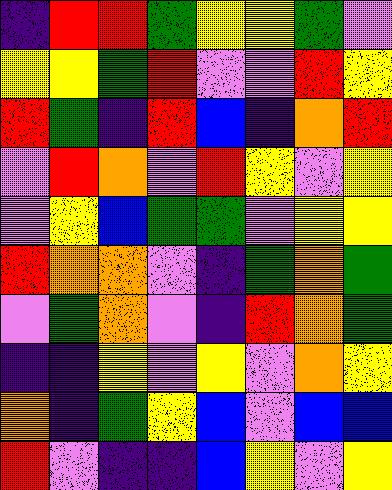[["indigo", "red", "red", "green", "yellow", "yellow", "green", "violet"], ["yellow", "yellow", "green", "red", "violet", "violet", "red", "yellow"], ["red", "green", "indigo", "red", "blue", "indigo", "orange", "red"], ["violet", "red", "orange", "violet", "red", "yellow", "violet", "yellow"], ["violet", "yellow", "blue", "green", "green", "violet", "yellow", "yellow"], ["red", "orange", "orange", "violet", "indigo", "green", "orange", "green"], ["violet", "green", "orange", "violet", "indigo", "red", "orange", "green"], ["indigo", "indigo", "yellow", "violet", "yellow", "violet", "orange", "yellow"], ["orange", "indigo", "green", "yellow", "blue", "violet", "blue", "blue"], ["red", "violet", "indigo", "indigo", "blue", "yellow", "violet", "yellow"]]